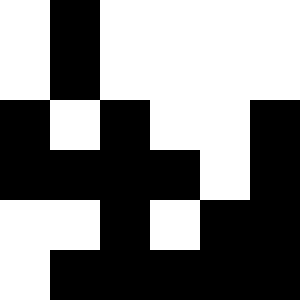[["white", "black", "white", "white", "white", "white"], ["white", "black", "white", "white", "white", "white"], ["black", "white", "black", "white", "white", "black"], ["black", "black", "black", "black", "white", "black"], ["white", "white", "black", "white", "black", "black"], ["white", "black", "black", "black", "black", "black"]]